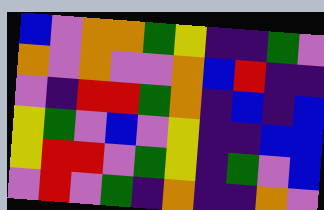[["blue", "violet", "orange", "orange", "green", "yellow", "indigo", "indigo", "green", "violet"], ["orange", "violet", "orange", "violet", "violet", "orange", "blue", "red", "indigo", "indigo"], ["violet", "indigo", "red", "red", "green", "orange", "indigo", "blue", "indigo", "blue"], ["yellow", "green", "violet", "blue", "violet", "yellow", "indigo", "indigo", "blue", "blue"], ["yellow", "red", "red", "violet", "green", "yellow", "indigo", "green", "violet", "blue"], ["violet", "red", "violet", "green", "indigo", "orange", "indigo", "indigo", "orange", "violet"]]